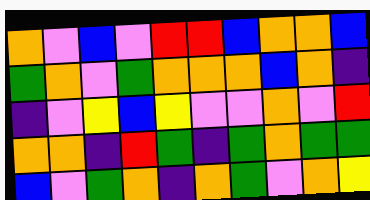[["orange", "violet", "blue", "violet", "red", "red", "blue", "orange", "orange", "blue"], ["green", "orange", "violet", "green", "orange", "orange", "orange", "blue", "orange", "indigo"], ["indigo", "violet", "yellow", "blue", "yellow", "violet", "violet", "orange", "violet", "red"], ["orange", "orange", "indigo", "red", "green", "indigo", "green", "orange", "green", "green"], ["blue", "violet", "green", "orange", "indigo", "orange", "green", "violet", "orange", "yellow"]]